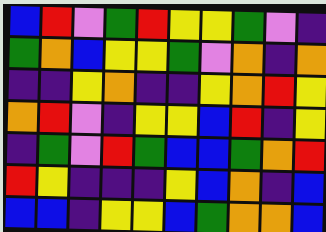[["blue", "red", "violet", "green", "red", "yellow", "yellow", "green", "violet", "indigo"], ["green", "orange", "blue", "yellow", "yellow", "green", "violet", "orange", "indigo", "orange"], ["indigo", "indigo", "yellow", "orange", "indigo", "indigo", "yellow", "orange", "red", "yellow"], ["orange", "red", "violet", "indigo", "yellow", "yellow", "blue", "red", "indigo", "yellow"], ["indigo", "green", "violet", "red", "green", "blue", "blue", "green", "orange", "red"], ["red", "yellow", "indigo", "indigo", "indigo", "yellow", "blue", "orange", "indigo", "blue"], ["blue", "blue", "indigo", "yellow", "yellow", "blue", "green", "orange", "orange", "blue"]]